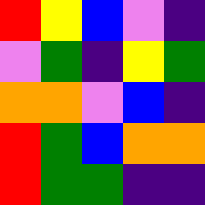[["red", "yellow", "blue", "violet", "indigo"], ["violet", "green", "indigo", "yellow", "green"], ["orange", "orange", "violet", "blue", "indigo"], ["red", "green", "blue", "orange", "orange"], ["red", "green", "green", "indigo", "indigo"]]